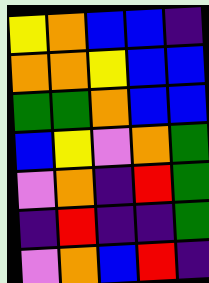[["yellow", "orange", "blue", "blue", "indigo"], ["orange", "orange", "yellow", "blue", "blue"], ["green", "green", "orange", "blue", "blue"], ["blue", "yellow", "violet", "orange", "green"], ["violet", "orange", "indigo", "red", "green"], ["indigo", "red", "indigo", "indigo", "green"], ["violet", "orange", "blue", "red", "indigo"]]